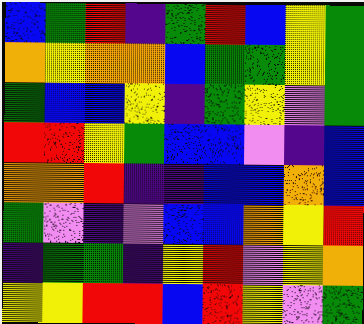[["blue", "green", "red", "indigo", "green", "red", "blue", "yellow", "green"], ["orange", "yellow", "orange", "orange", "blue", "green", "green", "yellow", "green"], ["green", "blue", "blue", "yellow", "indigo", "green", "yellow", "violet", "green"], ["red", "red", "yellow", "green", "blue", "blue", "violet", "indigo", "blue"], ["orange", "orange", "red", "indigo", "indigo", "blue", "blue", "orange", "blue"], ["green", "violet", "indigo", "violet", "blue", "blue", "orange", "yellow", "red"], ["indigo", "green", "green", "indigo", "yellow", "red", "violet", "yellow", "orange"], ["yellow", "yellow", "red", "red", "blue", "red", "yellow", "violet", "green"]]